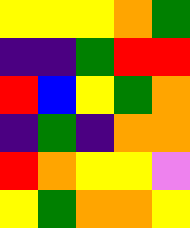[["yellow", "yellow", "yellow", "orange", "green"], ["indigo", "indigo", "green", "red", "red"], ["red", "blue", "yellow", "green", "orange"], ["indigo", "green", "indigo", "orange", "orange"], ["red", "orange", "yellow", "yellow", "violet"], ["yellow", "green", "orange", "orange", "yellow"]]